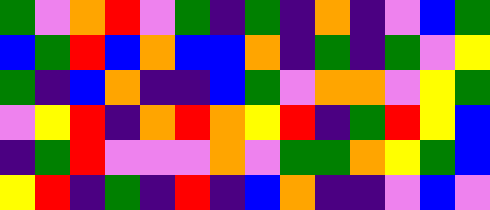[["green", "violet", "orange", "red", "violet", "green", "indigo", "green", "indigo", "orange", "indigo", "violet", "blue", "green"], ["blue", "green", "red", "blue", "orange", "blue", "blue", "orange", "indigo", "green", "indigo", "green", "violet", "yellow"], ["green", "indigo", "blue", "orange", "indigo", "indigo", "blue", "green", "violet", "orange", "orange", "violet", "yellow", "green"], ["violet", "yellow", "red", "indigo", "orange", "red", "orange", "yellow", "red", "indigo", "green", "red", "yellow", "blue"], ["indigo", "green", "red", "violet", "violet", "violet", "orange", "violet", "green", "green", "orange", "yellow", "green", "blue"], ["yellow", "red", "indigo", "green", "indigo", "red", "indigo", "blue", "orange", "indigo", "indigo", "violet", "blue", "violet"]]